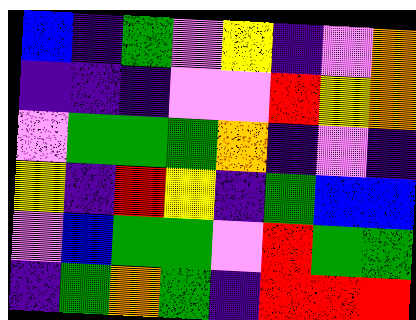[["blue", "indigo", "green", "violet", "yellow", "indigo", "violet", "orange"], ["indigo", "indigo", "indigo", "violet", "violet", "red", "yellow", "orange"], ["violet", "green", "green", "green", "orange", "indigo", "violet", "indigo"], ["yellow", "indigo", "red", "yellow", "indigo", "green", "blue", "blue"], ["violet", "blue", "green", "green", "violet", "red", "green", "green"], ["indigo", "green", "orange", "green", "indigo", "red", "red", "red"]]